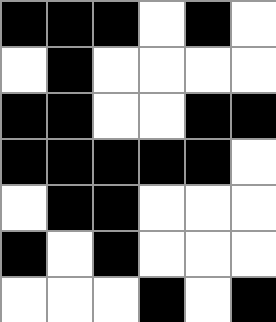[["black", "black", "black", "white", "black", "white"], ["white", "black", "white", "white", "white", "white"], ["black", "black", "white", "white", "black", "black"], ["black", "black", "black", "black", "black", "white"], ["white", "black", "black", "white", "white", "white"], ["black", "white", "black", "white", "white", "white"], ["white", "white", "white", "black", "white", "black"]]